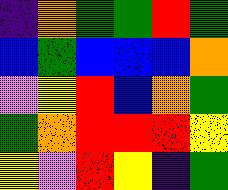[["indigo", "orange", "green", "green", "red", "green"], ["blue", "green", "blue", "blue", "blue", "orange"], ["violet", "yellow", "red", "blue", "orange", "green"], ["green", "orange", "red", "red", "red", "yellow"], ["yellow", "violet", "red", "yellow", "indigo", "green"]]